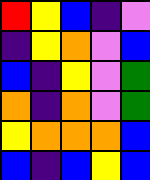[["red", "yellow", "blue", "indigo", "violet"], ["indigo", "yellow", "orange", "violet", "blue"], ["blue", "indigo", "yellow", "violet", "green"], ["orange", "indigo", "orange", "violet", "green"], ["yellow", "orange", "orange", "orange", "blue"], ["blue", "indigo", "blue", "yellow", "blue"]]